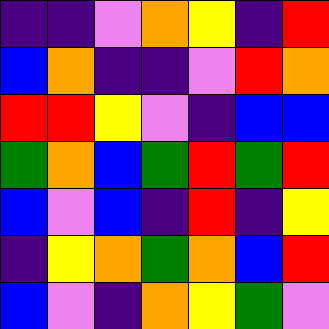[["indigo", "indigo", "violet", "orange", "yellow", "indigo", "red"], ["blue", "orange", "indigo", "indigo", "violet", "red", "orange"], ["red", "red", "yellow", "violet", "indigo", "blue", "blue"], ["green", "orange", "blue", "green", "red", "green", "red"], ["blue", "violet", "blue", "indigo", "red", "indigo", "yellow"], ["indigo", "yellow", "orange", "green", "orange", "blue", "red"], ["blue", "violet", "indigo", "orange", "yellow", "green", "violet"]]